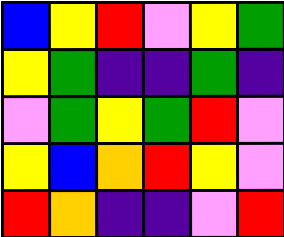[["blue", "yellow", "red", "violet", "yellow", "green"], ["yellow", "green", "indigo", "indigo", "green", "indigo"], ["violet", "green", "yellow", "green", "red", "violet"], ["yellow", "blue", "orange", "red", "yellow", "violet"], ["red", "orange", "indigo", "indigo", "violet", "red"]]